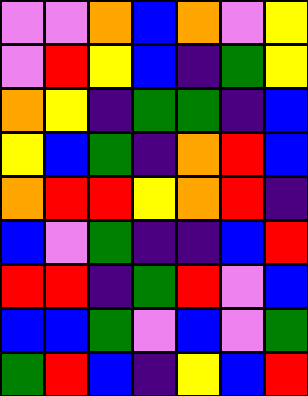[["violet", "violet", "orange", "blue", "orange", "violet", "yellow"], ["violet", "red", "yellow", "blue", "indigo", "green", "yellow"], ["orange", "yellow", "indigo", "green", "green", "indigo", "blue"], ["yellow", "blue", "green", "indigo", "orange", "red", "blue"], ["orange", "red", "red", "yellow", "orange", "red", "indigo"], ["blue", "violet", "green", "indigo", "indigo", "blue", "red"], ["red", "red", "indigo", "green", "red", "violet", "blue"], ["blue", "blue", "green", "violet", "blue", "violet", "green"], ["green", "red", "blue", "indigo", "yellow", "blue", "red"]]